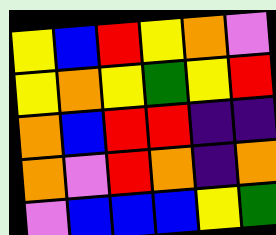[["yellow", "blue", "red", "yellow", "orange", "violet"], ["yellow", "orange", "yellow", "green", "yellow", "red"], ["orange", "blue", "red", "red", "indigo", "indigo"], ["orange", "violet", "red", "orange", "indigo", "orange"], ["violet", "blue", "blue", "blue", "yellow", "green"]]